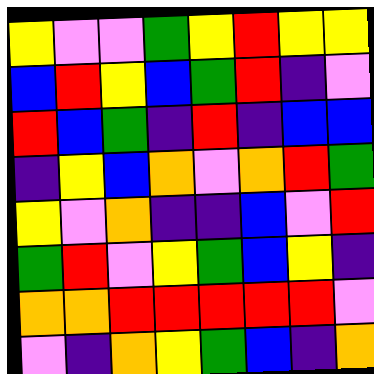[["yellow", "violet", "violet", "green", "yellow", "red", "yellow", "yellow"], ["blue", "red", "yellow", "blue", "green", "red", "indigo", "violet"], ["red", "blue", "green", "indigo", "red", "indigo", "blue", "blue"], ["indigo", "yellow", "blue", "orange", "violet", "orange", "red", "green"], ["yellow", "violet", "orange", "indigo", "indigo", "blue", "violet", "red"], ["green", "red", "violet", "yellow", "green", "blue", "yellow", "indigo"], ["orange", "orange", "red", "red", "red", "red", "red", "violet"], ["violet", "indigo", "orange", "yellow", "green", "blue", "indigo", "orange"]]